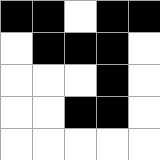[["black", "black", "white", "black", "black"], ["white", "black", "black", "black", "white"], ["white", "white", "white", "black", "white"], ["white", "white", "black", "black", "white"], ["white", "white", "white", "white", "white"]]